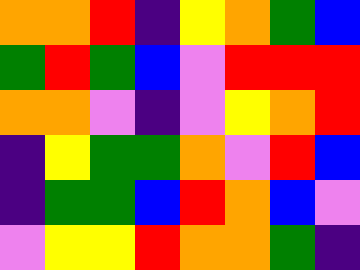[["orange", "orange", "red", "indigo", "yellow", "orange", "green", "blue"], ["green", "red", "green", "blue", "violet", "red", "red", "red"], ["orange", "orange", "violet", "indigo", "violet", "yellow", "orange", "red"], ["indigo", "yellow", "green", "green", "orange", "violet", "red", "blue"], ["indigo", "green", "green", "blue", "red", "orange", "blue", "violet"], ["violet", "yellow", "yellow", "red", "orange", "orange", "green", "indigo"]]